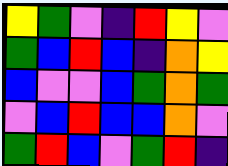[["yellow", "green", "violet", "indigo", "red", "yellow", "violet"], ["green", "blue", "red", "blue", "indigo", "orange", "yellow"], ["blue", "violet", "violet", "blue", "green", "orange", "green"], ["violet", "blue", "red", "blue", "blue", "orange", "violet"], ["green", "red", "blue", "violet", "green", "red", "indigo"]]